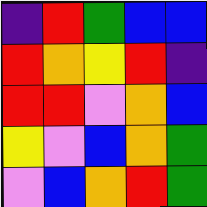[["indigo", "red", "green", "blue", "blue"], ["red", "orange", "yellow", "red", "indigo"], ["red", "red", "violet", "orange", "blue"], ["yellow", "violet", "blue", "orange", "green"], ["violet", "blue", "orange", "red", "green"]]